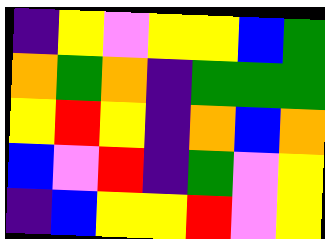[["indigo", "yellow", "violet", "yellow", "yellow", "blue", "green"], ["orange", "green", "orange", "indigo", "green", "green", "green"], ["yellow", "red", "yellow", "indigo", "orange", "blue", "orange"], ["blue", "violet", "red", "indigo", "green", "violet", "yellow"], ["indigo", "blue", "yellow", "yellow", "red", "violet", "yellow"]]